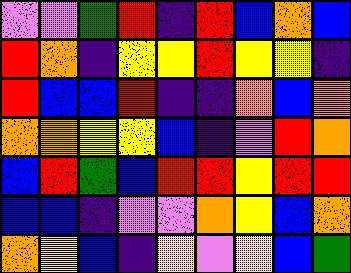[["violet", "violet", "green", "red", "indigo", "red", "blue", "orange", "blue"], ["red", "orange", "indigo", "yellow", "yellow", "red", "yellow", "yellow", "indigo"], ["red", "blue", "blue", "red", "indigo", "indigo", "orange", "blue", "orange"], ["orange", "orange", "yellow", "yellow", "blue", "indigo", "violet", "red", "orange"], ["blue", "red", "green", "blue", "red", "red", "yellow", "red", "red"], ["blue", "blue", "indigo", "violet", "violet", "orange", "yellow", "blue", "orange"], ["orange", "yellow", "blue", "indigo", "yellow", "violet", "yellow", "blue", "green"]]